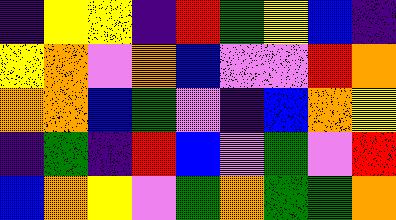[["indigo", "yellow", "yellow", "indigo", "red", "green", "yellow", "blue", "indigo"], ["yellow", "orange", "violet", "orange", "blue", "violet", "violet", "red", "orange"], ["orange", "orange", "blue", "green", "violet", "indigo", "blue", "orange", "yellow"], ["indigo", "green", "indigo", "red", "blue", "violet", "green", "violet", "red"], ["blue", "orange", "yellow", "violet", "green", "orange", "green", "green", "orange"]]